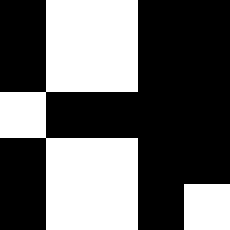[["black", "white", "white", "black", "black"], ["black", "white", "white", "black", "black"], ["white", "black", "black", "black", "black"], ["black", "white", "white", "black", "black"], ["black", "white", "white", "black", "white"]]